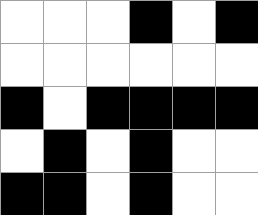[["white", "white", "white", "black", "white", "black"], ["white", "white", "white", "white", "white", "white"], ["black", "white", "black", "black", "black", "black"], ["white", "black", "white", "black", "white", "white"], ["black", "black", "white", "black", "white", "white"]]